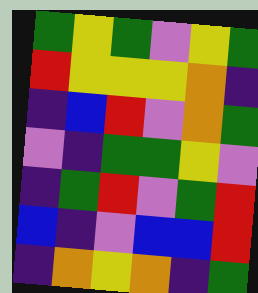[["green", "yellow", "green", "violet", "yellow", "green"], ["red", "yellow", "yellow", "yellow", "orange", "indigo"], ["indigo", "blue", "red", "violet", "orange", "green"], ["violet", "indigo", "green", "green", "yellow", "violet"], ["indigo", "green", "red", "violet", "green", "red"], ["blue", "indigo", "violet", "blue", "blue", "red"], ["indigo", "orange", "yellow", "orange", "indigo", "green"]]